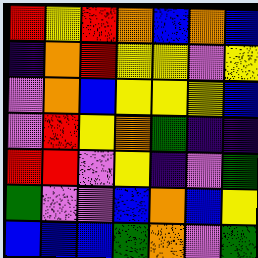[["red", "yellow", "red", "orange", "blue", "orange", "blue"], ["indigo", "orange", "red", "yellow", "yellow", "violet", "yellow"], ["violet", "orange", "blue", "yellow", "yellow", "yellow", "blue"], ["violet", "red", "yellow", "orange", "green", "indigo", "indigo"], ["red", "red", "violet", "yellow", "indigo", "violet", "green"], ["green", "violet", "violet", "blue", "orange", "blue", "yellow"], ["blue", "blue", "blue", "green", "orange", "violet", "green"]]